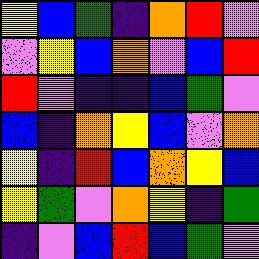[["yellow", "blue", "green", "indigo", "orange", "red", "violet"], ["violet", "yellow", "blue", "orange", "violet", "blue", "red"], ["red", "violet", "indigo", "indigo", "blue", "green", "violet"], ["blue", "indigo", "orange", "yellow", "blue", "violet", "orange"], ["yellow", "indigo", "red", "blue", "orange", "yellow", "blue"], ["yellow", "green", "violet", "orange", "yellow", "indigo", "green"], ["indigo", "violet", "blue", "red", "blue", "green", "violet"]]